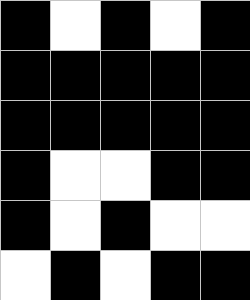[["black", "white", "black", "white", "black"], ["black", "black", "black", "black", "black"], ["black", "black", "black", "black", "black"], ["black", "white", "white", "black", "black"], ["black", "white", "black", "white", "white"], ["white", "black", "white", "black", "black"]]